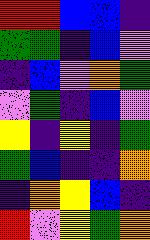[["red", "red", "blue", "blue", "indigo"], ["green", "green", "indigo", "blue", "violet"], ["indigo", "blue", "violet", "orange", "green"], ["violet", "green", "indigo", "blue", "violet"], ["yellow", "indigo", "yellow", "indigo", "green"], ["green", "blue", "indigo", "indigo", "orange"], ["indigo", "orange", "yellow", "blue", "indigo"], ["red", "violet", "yellow", "green", "orange"]]